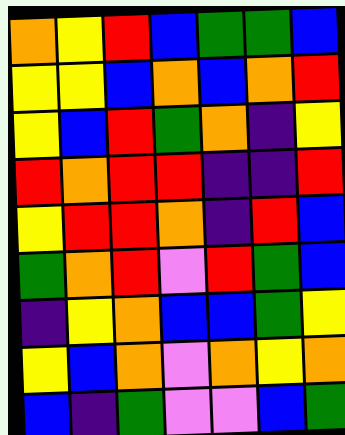[["orange", "yellow", "red", "blue", "green", "green", "blue"], ["yellow", "yellow", "blue", "orange", "blue", "orange", "red"], ["yellow", "blue", "red", "green", "orange", "indigo", "yellow"], ["red", "orange", "red", "red", "indigo", "indigo", "red"], ["yellow", "red", "red", "orange", "indigo", "red", "blue"], ["green", "orange", "red", "violet", "red", "green", "blue"], ["indigo", "yellow", "orange", "blue", "blue", "green", "yellow"], ["yellow", "blue", "orange", "violet", "orange", "yellow", "orange"], ["blue", "indigo", "green", "violet", "violet", "blue", "green"]]